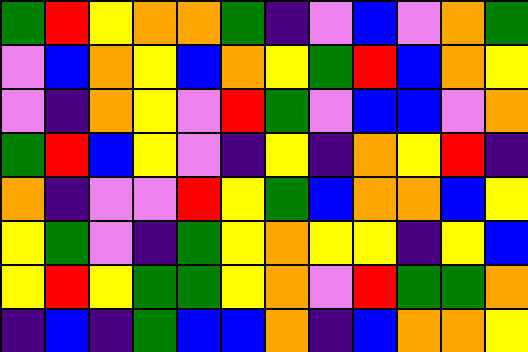[["green", "red", "yellow", "orange", "orange", "green", "indigo", "violet", "blue", "violet", "orange", "green"], ["violet", "blue", "orange", "yellow", "blue", "orange", "yellow", "green", "red", "blue", "orange", "yellow"], ["violet", "indigo", "orange", "yellow", "violet", "red", "green", "violet", "blue", "blue", "violet", "orange"], ["green", "red", "blue", "yellow", "violet", "indigo", "yellow", "indigo", "orange", "yellow", "red", "indigo"], ["orange", "indigo", "violet", "violet", "red", "yellow", "green", "blue", "orange", "orange", "blue", "yellow"], ["yellow", "green", "violet", "indigo", "green", "yellow", "orange", "yellow", "yellow", "indigo", "yellow", "blue"], ["yellow", "red", "yellow", "green", "green", "yellow", "orange", "violet", "red", "green", "green", "orange"], ["indigo", "blue", "indigo", "green", "blue", "blue", "orange", "indigo", "blue", "orange", "orange", "yellow"]]